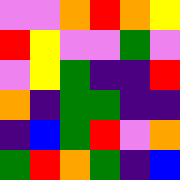[["violet", "violet", "orange", "red", "orange", "yellow"], ["red", "yellow", "violet", "violet", "green", "violet"], ["violet", "yellow", "green", "indigo", "indigo", "red"], ["orange", "indigo", "green", "green", "indigo", "indigo"], ["indigo", "blue", "green", "red", "violet", "orange"], ["green", "red", "orange", "green", "indigo", "blue"]]